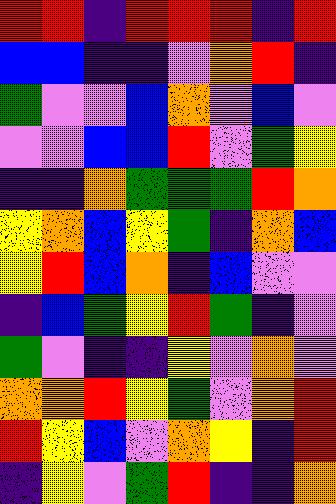[["red", "red", "indigo", "red", "red", "red", "indigo", "red"], ["blue", "blue", "indigo", "indigo", "violet", "orange", "red", "indigo"], ["green", "violet", "violet", "blue", "orange", "violet", "blue", "violet"], ["violet", "violet", "blue", "blue", "red", "violet", "green", "yellow"], ["indigo", "indigo", "orange", "green", "green", "green", "red", "orange"], ["yellow", "orange", "blue", "yellow", "green", "indigo", "orange", "blue"], ["yellow", "red", "blue", "orange", "indigo", "blue", "violet", "violet"], ["indigo", "blue", "green", "yellow", "red", "green", "indigo", "violet"], ["green", "violet", "indigo", "indigo", "yellow", "violet", "orange", "violet"], ["orange", "orange", "red", "yellow", "green", "violet", "orange", "red"], ["red", "yellow", "blue", "violet", "orange", "yellow", "indigo", "red"], ["indigo", "yellow", "violet", "green", "red", "indigo", "indigo", "orange"]]